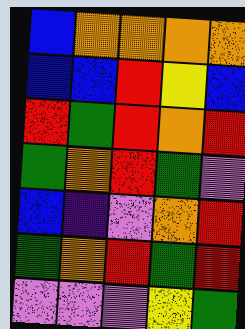[["blue", "orange", "orange", "orange", "orange"], ["blue", "blue", "red", "yellow", "blue"], ["red", "green", "red", "orange", "red"], ["green", "orange", "red", "green", "violet"], ["blue", "indigo", "violet", "orange", "red"], ["green", "orange", "red", "green", "red"], ["violet", "violet", "violet", "yellow", "green"]]